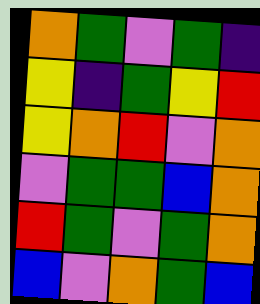[["orange", "green", "violet", "green", "indigo"], ["yellow", "indigo", "green", "yellow", "red"], ["yellow", "orange", "red", "violet", "orange"], ["violet", "green", "green", "blue", "orange"], ["red", "green", "violet", "green", "orange"], ["blue", "violet", "orange", "green", "blue"]]